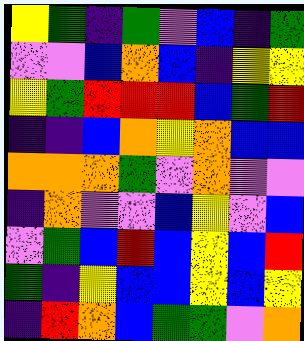[["yellow", "green", "indigo", "green", "violet", "blue", "indigo", "green"], ["violet", "violet", "blue", "orange", "blue", "indigo", "yellow", "yellow"], ["yellow", "green", "red", "red", "red", "blue", "green", "red"], ["indigo", "indigo", "blue", "orange", "yellow", "orange", "blue", "blue"], ["orange", "orange", "orange", "green", "violet", "orange", "violet", "violet"], ["indigo", "orange", "violet", "violet", "blue", "yellow", "violet", "blue"], ["violet", "green", "blue", "red", "blue", "yellow", "blue", "red"], ["green", "indigo", "yellow", "blue", "blue", "yellow", "blue", "yellow"], ["indigo", "red", "orange", "blue", "green", "green", "violet", "orange"]]